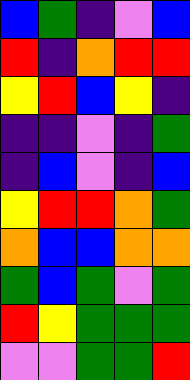[["blue", "green", "indigo", "violet", "blue"], ["red", "indigo", "orange", "red", "red"], ["yellow", "red", "blue", "yellow", "indigo"], ["indigo", "indigo", "violet", "indigo", "green"], ["indigo", "blue", "violet", "indigo", "blue"], ["yellow", "red", "red", "orange", "green"], ["orange", "blue", "blue", "orange", "orange"], ["green", "blue", "green", "violet", "green"], ["red", "yellow", "green", "green", "green"], ["violet", "violet", "green", "green", "red"]]